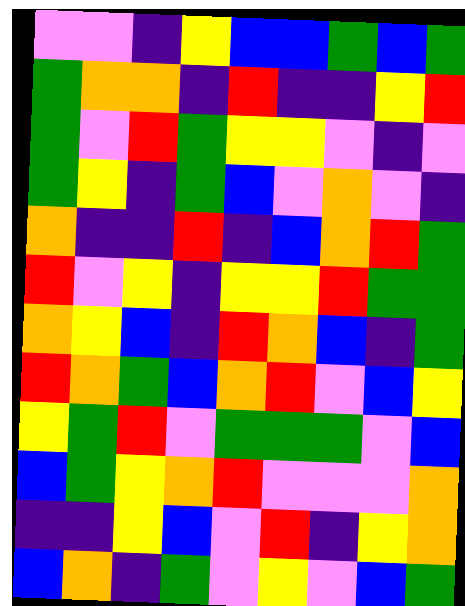[["violet", "violet", "indigo", "yellow", "blue", "blue", "green", "blue", "green"], ["green", "orange", "orange", "indigo", "red", "indigo", "indigo", "yellow", "red"], ["green", "violet", "red", "green", "yellow", "yellow", "violet", "indigo", "violet"], ["green", "yellow", "indigo", "green", "blue", "violet", "orange", "violet", "indigo"], ["orange", "indigo", "indigo", "red", "indigo", "blue", "orange", "red", "green"], ["red", "violet", "yellow", "indigo", "yellow", "yellow", "red", "green", "green"], ["orange", "yellow", "blue", "indigo", "red", "orange", "blue", "indigo", "green"], ["red", "orange", "green", "blue", "orange", "red", "violet", "blue", "yellow"], ["yellow", "green", "red", "violet", "green", "green", "green", "violet", "blue"], ["blue", "green", "yellow", "orange", "red", "violet", "violet", "violet", "orange"], ["indigo", "indigo", "yellow", "blue", "violet", "red", "indigo", "yellow", "orange"], ["blue", "orange", "indigo", "green", "violet", "yellow", "violet", "blue", "green"]]